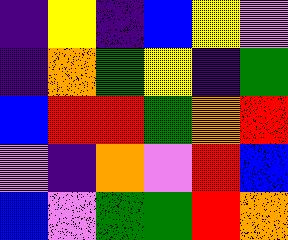[["indigo", "yellow", "indigo", "blue", "yellow", "violet"], ["indigo", "orange", "green", "yellow", "indigo", "green"], ["blue", "red", "red", "green", "orange", "red"], ["violet", "indigo", "orange", "violet", "red", "blue"], ["blue", "violet", "green", "green", "red", "orange"]]